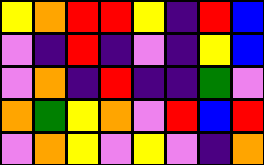[["yellow", "orange", "red", "red", "yellow", "indigo", "red", "blue"], ["violet", "indigo", "red", "indigo", "violet", "indigo", "yellow", "blue"], ["violet", "orange", "indigo", "red", "indigo", "indigo", "green", "violet"], ["orange", "green", "yellow", "orange", "violet", "red", "blue", "red"], ["violet", "orange", "yellow", "violet", "yellow", "violet", "indigo", "orange"]]